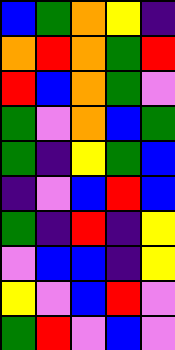[["blue", "green", "orange", "yellow", "indigo"], ["orange", "red", "orange", "green", "red"], ["red", "blue", "orange", "green", "violet"], ["green", "violet", "orange", "blue", "green"], ["green", "indigo", "yellow", "green", "blue"], ["indigo", "violet", "blue", "red", "blue"], ["green", "indigo", "red", "indigo", "yellow"], ["violet", "blue", "blue", "indigo", "yellow"], ["yellow", "violet", "blue", "red", "violet"], ["green", "red", "violet", "blue", "violet"]]